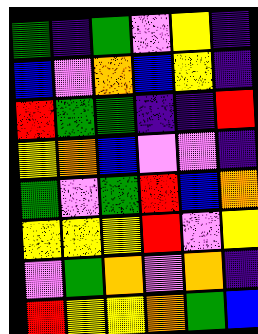[["green", "indigo", "green", "violet", "yellow", "indigo"], ["blue", "violet", "orange", "blue", "yellow", "indigo"], ["red", "green", "green", "indigo", "indigo", "red"], ["yellow", "orange", "blue", "violet", "violet", "indigo"], ["green", "violet", "green", "red", "blue", "orange"], ["yellow", "yellow", "yellow", "red", "violet", "yellow"], ["violet", "green", "orange", "violet", "orange", "indigo"], ["red", "yellow", "yellow", "orange", "green", "blue"]]